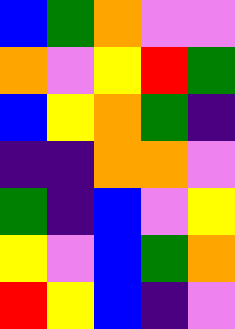[["blue", "green", "orange", "violet", "violet"], ["orange", "violet", "yellow", "red", "green"], ["blue", "yellow", "orange", "green", "indigo"], ["indigo", "indigo", "orange", "orange", "violet"], ["green", "indigo", "blue", "violet", "yellow"], ["yellow", "violet", "blue", "green", "orange"], ["red", "yellow", "blue", "indigo", "violet"]]